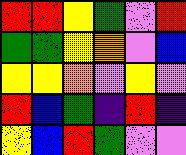[["red", "red", "yellow", "green", "violet", "red"], ["green", "green", "yellow", "orange", "violet", "blue"], ["yellow", "yellow", "orange", "violet", "yellow", "violet"], ["red", "blue", "green", "indigo", "red", "indigo"], ["yellow", "blue", "red", "green", "violet", "violet"]]